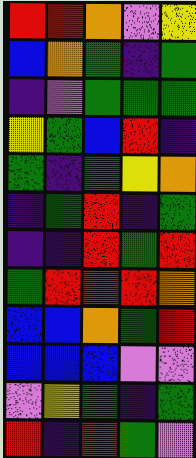[["red", "red", "orange", "violet", "yellow"], ["blue", "orange", "green", "indigo", "green"], ["indigo", "violet", "green", "green", "green"], ["yellow", "green", "blue", "red", "indigo"], ["green", "indigo", "green", "yellow", "orange"], ["indigo", "green", "red", "indigo", "green"], ["indigo", "indigo", "red", "green", "red"], ["green", "red", "red", "red", "orange"], ["blue", "blue", "orange", "green", "red"], ["blue", "blue", "blue", "violet", "violet"], ["violet", "yellow", "green", "indigo", "green"], ["red", "indigo", "red", "green", "violet"]]